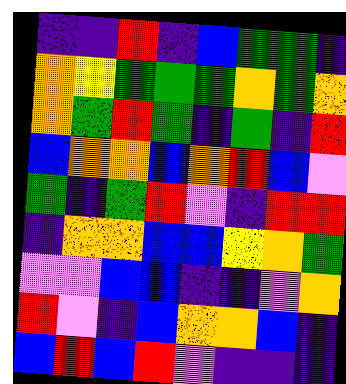[["indigo", "indigo", "red", "indigo", "blue", "green", "green", "indigo"], ["orange", "yellow", "green", "green", "green", "orange", "green", "orange"], ["orange", "green", "red", "green", "indigo", "green", "indigo", "red"], ["blue", "orange", "orange", "blue", "orange", "red", "blue", "violet"], ["green", "indigo", "green", "red", "violet", "indigo", "red", "red"], ["indigo", "orange", "orange", "blue", "blue", "yellow", "orange", "green"], ["violet", "violet", "blue", "blue", "indigo", "indigo", "violet", "orange"], ["red", "violet", "indigo", "blue", "orange", "orange", "blue", "indigo"], ["blue", "red", "blue", "red", "violet", "indigo", "indigo", "indigo"]]